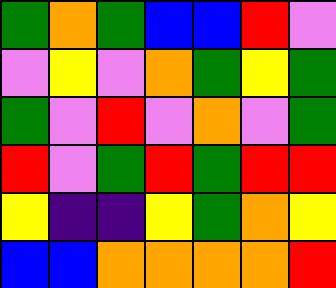[["green", "orange", "green", "blue", "blue", "red", "violet"], ["violet", "yellow", "violet", "orange", "green", "yellow", "green"], ["green", "violet", "red", "violet", "orange", "violet", "green"], ["red", "violet", "green", "red", "green", "red", "red"], ["yellow", "indigo", "indigo", "yellow", "green", "orange", "yellow"], ["blue", "blue", "orange", "orange", "orange", "orange", "red"]]